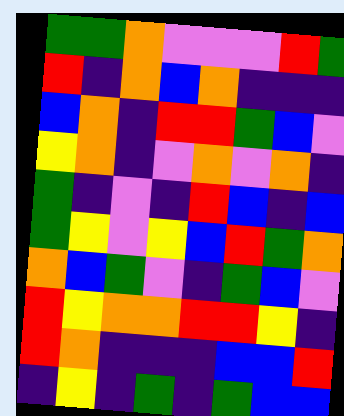[["green", "green", "orange", "violet", "violet", "violet", "red", "green"], ["red", "indigo", "orange", "blue", "orange", "indigo", "indigo", "indigo"], ["blue", "orange", "indigo", "red", "red", "green", "blue", "violet"], ["yellow", "orange", "indigo", "violet", "orange", "violet", "orange", "indigo"], ["green", "indigo", "violet", "indigo", "red", "blue", "indigo", "blue"], ["green", "yellow", "violet", "yellow", "blue", "red", "green", "orange"], ["orange", "blue", "green", "violet", "indigo", "green", "blue", "violet"], ["red", "yellow", "orange", "orange", "red", "red", "yellow", "indigo"], ["red", "orange", "indigo", "indigo", "indigo", "blue", "blue", "red"], ["indigo", "yellow", "indigo", "green", "indigo", "green", "blue", "blue"]]